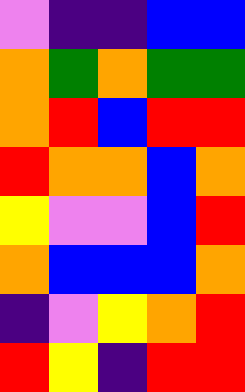[["violet", "indigo", "indigo", "blue", "blue"], ["orange", "green", "orange", "green", "green"], ["orange", "red", "blue", "red", "red"], ["red", "orange", "orange", "blue", "orange"], ["yellow", "violet", "violet", "blue", "red"], ["orange", "blue", "blue", "blue", "orange"], ["indigo", "violet", "yellow", "orange", "red"], ["red", "yellow", "indigo", "red", "red"]]